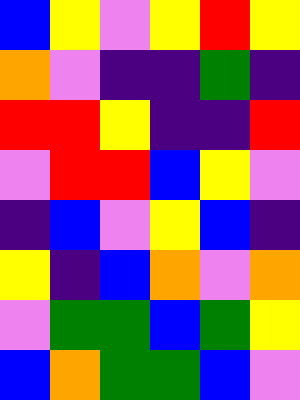[["blue", "yellow", "violet", "yellow", "red", "yellow"], ["orange", "violet", "indigo", "indigo", "green", "indigo"], ["red", "red", "yellow", "indigo", "indigo", "red"], ["violet", "red", "red", "blue", "yellow", "violet"], ["indigo", "blue", "violet", "yellow", "blue", "indigo"], ["yellow", "indigo", "blue", "orange", "violet", "orange"], ["violet", "green", "green", "blue", "green", "yellow"], ["blue", "orange", "green", "green", "blue", "violet"]]